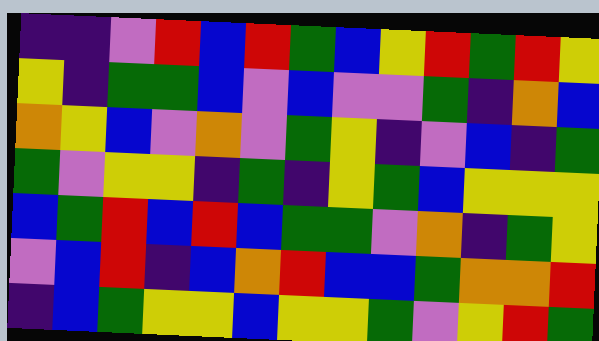[["indigo", "indigo", "violet", "red", "blue", "red", "green", "blue", "yellow", "red", "green", "red", "yellow"], ["yellow", "indigo", "green", "green", "blue", "violet", "blue", "violet", "violet", "green", "indigo", "orange", "blue"], ["orange", "yellow", "blue", "violet", "orange", "violet", "green", "yellow", "indigo", "violet", "blue", "indigo", "green"], ["green", "violet", "yellow", "yellow", "indigo", "green", "indigo", "yellow", "green", "blue", "yellow", "yellow", "yellow"], ["blue", "green", "red", "blue", "red", "blue", "green", "green", "violet", "orange", "indigo", "green", "yellow"], ["violet", "blue", "red", "indigo", "blue", "orange", "red", "blue", "blue", "green", "orange", "orange", "red"], ["indigo", "blue", "green", "yellow", "yellow", "blue", "yellow", "yellow", "green", "violet", "yellow", "red", "green"]]